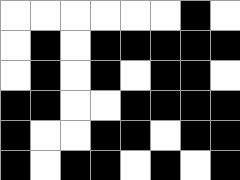[["white", "white", "white", "white", "white", "white", "black", "white"], ["white", "black", "white", "black", "black", "black", "black", "black"], ["white", "black", "white", "black", "white", "black", "black", "white"], ["black", "black", "white", "white", "black", "black", "black", "black"], ["black", "white", "white", "black", "black", "white", "black", "black"], ["black", "white", "black", "black", "white", "black", "white", "black"]]